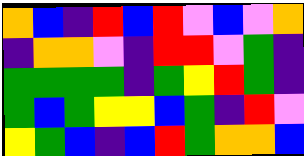[["orange", "blue", "indigo", "red", "blue", "red", "violet", "blue", "violet", "orange"], ["indigo", "orange", "orange", "violet", "indigo", "red", "red", "violet", "green", "indigo"], ["green", "green", "green", "green", "indigo", "green", "yellow", "red", "green", "indigo"], ["green", "blue", "green", "yellow", "yellow", "blue", "green", "indigo", "red", "violet"], ["yellow", "green", "blue", "indigo", "blue", "red", "green", "orange", "orange", "blue"]]